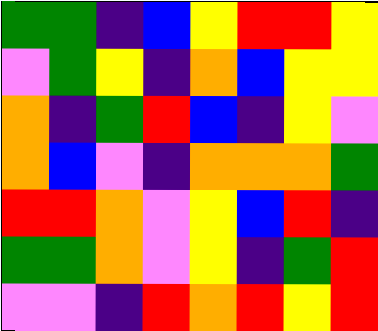[["green", "green", "indigo", "blue", "yellow", "red", "red", "yellow"], ["violet", "green", "yellow", "indigo", "orange", "blue", "yellow", "yellow"], ["orange", "indigo", "green", "red", "blue", "indigo", "yellow", "violet"], ["orange", "blue", "violet", "indigo", "orange", "orange", "orange", "green"], ["red", "red", "orange", "violet", "yellow", "blue", "red", "indigo"], ["green", "green", "orange", "violet", "yellow", "indigo", "green", "red"], ["violet", "violet", "indigo", "red", "orange", "red", "yellow", "red"]]